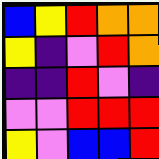[["blue", "yellow", "red", "orange", "orange"], ["yellow", "indigo", "violet", "red", "orange"], ["indigo", "indigo", "red", "violet", "indigo"], ["violet", "violet", "red", "red", "red"], ["yellow", "violet", "blue", "blue", "red"]]